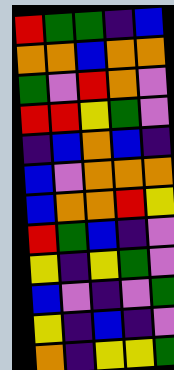[["red", "green", "green", "indigo", "blue"], ["orange", "orange", "blue", "orange", "orange"], ["green", "violet", "red", "orange", "violet"], ["red", "red", "yellow", "green", "violet"], ["indigo", "blue", "orange", "blue", "indigo"], ["blue", "violet", "orange", "orange", "orange"], ["blue", "orange", "orange", "red", "yellow"], ["red", "green", "blue", "indigo", "violet"], ["yellow", "indigo", "yellow", "green", "violet"], ["blue", "violet", "indigo", "violet", "green"], ["yellow", "indigo", "blue", "indigo", "violet"], ["orange", "indigo", "yellow", "yellow", "green"]]